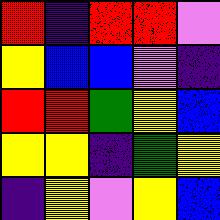[["red", "indigo", "red", "red", "violet"], ["yellow", "blue", "blue", "violet", "indigo"], ["red", "red", "green", "yellow", "blue"], ["yellow", "yellow", "indigo", "green", "yellow"], ["indigo", "yellow", "violet", "yellow", "blue"]]